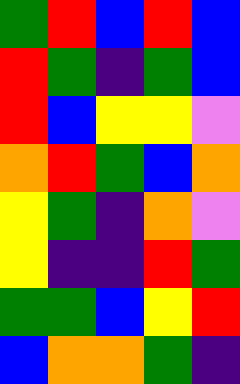[["green", "red", "blue", "red", "blue"], ["red", "green", "indigo", "green", "blue"], ["red", "blue", "yellow", "yellow", "violet"], ["orange", "red", "green", "blue", "orange"], ["yellow", "green", "indigo", "orange", "violet"], ["yellow", "indigo", "indigo", "red", "green"], ["green", "green", "blue", "yellow", "red"], ["blue", "orange", "orange", "green", "indigo"]]